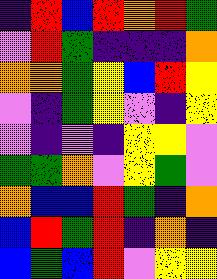[["indigo", "red", "blue", "red", "orange", "red", "green"], ["violet", "red", "green", "indigo", "indigo", "indigo", "orange"], ["orange", "orange", "green", "yellow", "blue", "red", "yellow"], ["violet", "indigo", "green", "yellow", "violet", "indigo", "yellow"], ["violet", "indigo", "violet", "indigo", "yellow", "yellow", "violet"], ["green", "green", "orange", "violet", "yellow", "green", "violet"], ["orange", "blue", "blue", "red", "green", "indigo", "orange"], ["blue", "red", "green", "red", "indigo", "orange", "indigo"], ["blue", "green", "blue", "red", "violet", "yellow", "yellow"]]